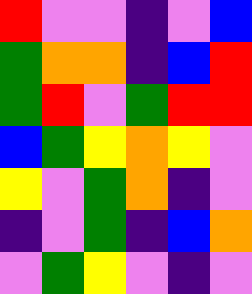[["red", "violet", "violet", "indigo", "violet", "blue"], ["green", "orange", "orange", "indigo", "blue", "red"], ["green", "red", "violet", "green", "red", "red"], ["blue", "green", "yellow", "orange", "yellow", "violet"], ["yellow", "violet", "green", "orange", "indigo", "violet"], ["indigo", "violet", "green", "indigo", "blue", "orange"], ["violet", "green", "yellow", "violet", "indigo", "violet"]]